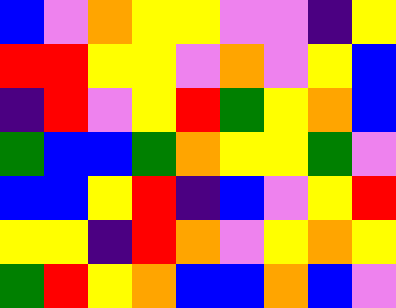[["blue", "violet", "orange", "yellow", "yellow", "violet", "violet", "indigo", "yellow"], ["red", "red", "yellow", "yellow", "violet", "orange", "violet", "yellow", "blue"], ["indigo", "red", "violet", "yellow", "red", "green", "yellow", "orange", "blue"], ["green", "blue", "blue", "green", "orange", "yellow", "yellow", "green", "violet"], ["blue", "blue", "yellow", "red", "indigo", "blue", "violet", "yellow", "red"], ["yellow", "yellow", "indigo", "red", "orange", "violet", "yellow", "orange", "yellow"], ["green", "red", "yellow", "orange", "blue", "blue", "orange", "blue", "violet"]]